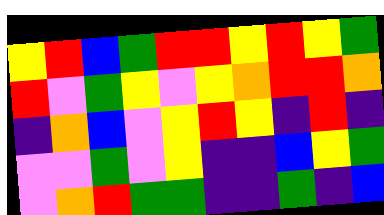[["yellow", "red", "blue", "green", "red", "red", "yellow", "red", "yellow", "green"], ["red", "violet", "green", "yellow", "violet", "yellow", "orange", "red", "red", "orange"], ["indigo", "orange", "blue", "violet", "yellow", "red", "yellow", "indigo", "red", "indigo"], ["violet", "violet", "green", "violet", "yellow", "indigo", "indigo", "blue", "yellow", "green"], ["violet", "orange", "red", "green", "green", "indigo", "indigo", "green", "indigo", "blue"]]